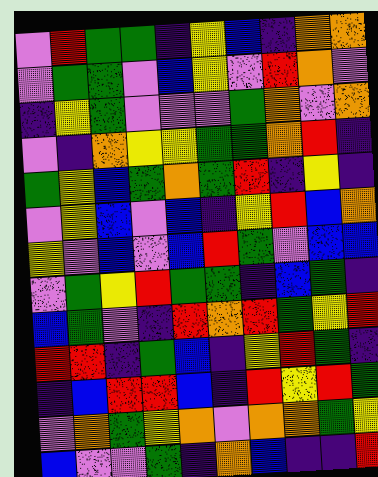[["violet", "red", "green", "green", "indigo", "yellow", "blue", "indigo", "orange", "orange"], ["violet", "green", "green", "violet", "blue", "yellow", "violet", "red", "orange", "violet"], ["indigo", "yellow", "green", "violet", "violet", "violet", "green", "orange", "violet", "orange"], ["violet", "indigo", "orange", "yellow", "yellow", "green", "green", "orange", "red", "indigo"], ["green", "yellow", "blue", "green", "orange", "green", "red", "indigo", "yellow", "indigo"], ["violet", "yellow", "blue", "violet", "blue", "indigo", "yellow", "red", "blue", "orange"], ["yellow", "violet", "blue", "violet", "blue", "red", "green", "violet", "blue", "blue"], ["violet", "green", "yellow", "red", "green", "green", "indigo", "blue", "green", "indigo"], ["blue", "green", "violet", "indigo", "red", "orange", "red", "green", "yellow", "red"], ["red", "red", "indigo", "green", "blue", "indigo", "yellow", "red", "green", "indigo"], ["indigo", "blue", "red", "red", "blue", "indigo", "red", "yellow", "red", "green"], ["violet", "orange", "green", "yellow", "orange", "violet", "orange", "orange", "green", "yellow"], ["blue", "violet", "violet", "green", "indigo", "orange", "blue", "indigo", "indigo", "red"]]